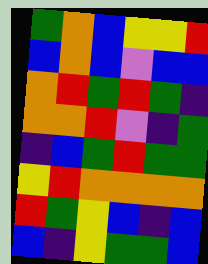[["green", "orange", "blue", "yellow", "yellow", "red"], ["blue", "orange", "blue", "violet", "blue", "blue"], ["orange", "red", "green", "red", "green", "indigo"], ["orange", "orange", "red", "violet", "indigo", "green"], ["indigo", "blue", "green", "red", "green", "green"], ["yellow", "red", "orange", "orange", "orange", "orange"], ["red", "green", "yellow", "blue", "indigo", "blue"], ["blue", "indigo", "yellow", "green", "green", "blue"]]